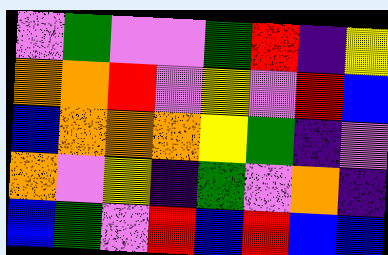[["violet", "green", "violet", "violet", "green", "red", "indigo", "yellow"], ["orange", "orange", "red", "violet", "yellow", "violet", "red", "blue"], ["blue", "orange", "orange", "orange", "yellow", "green", "indigo", "violet"], ["orange", "violet", "yellow", "indigo", "green", "violet", "orange", "indigo"], ["blue", "green", "violet", "red", "blue", "red", "blue", "blue"]]